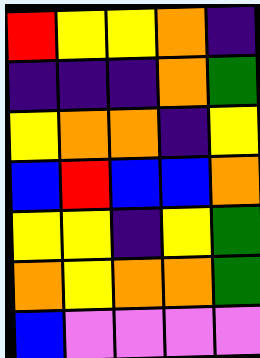[["red", "yellow", "yellow", "orange", "indigo"], ["indigo", "indigo", "indigo", "orange", "green"], ["yellow", "orange", "orange", "indigo", "yellow"], ["blue", "red", "blue", "blue", "orange"], ["yellow", "yellow", "indigo", "yellow", "green"], ["orange", "yellow", "orange", "orange", "green"], ["blue", "violet", "violet", "violet", "violet"]]